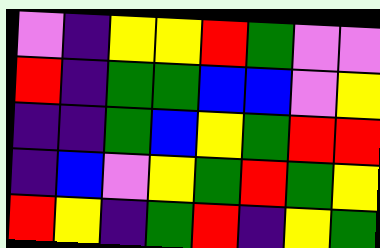[["violet", "indigo", "yellow", "yellow", "red", "green", "violet", "violet"], ["red", "indigo", "green", "green", "blue", "blue", "violet", "yellow"], ["indigo", "indigo", "green", "blue", "yellow", "green", "red", "red"], ["indigo", "blue", "violet", "yellow", "green", "red", "green", "yellow"], ["red", "yellow", "indigo", "green", "red", "indigo", "yellow", "green"]]